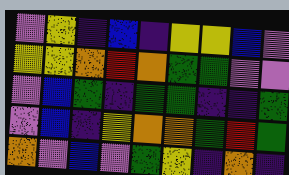[["violet", "yellow", "indigo", "blue", "indigo", "yellow", "yellow", "blue", "violet"], ["yellow", "yellow", "orange", "red", "orange", "green", "green", "violet", "violet"], ["violet", "blue", "green", "indigo", "green", "green", "indigo", "indigo", "green"], ["violet", "blue", "indigo", "yellow", "orange", "orange", "green", "red", "green"], ["orange", "violet", "blue", "violet", "green", "yellow", "indigo", "orange", "indigo"]]